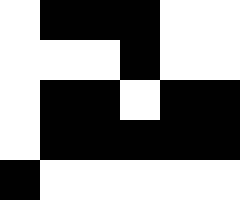[["white", "black", "black", "black", "white", "white"], ["white", "white", "white", "black", "white", "white"], ["white", "black", "black", "white", "black", "black"], ["white", "black", "black", "black", "black", "black"], ["black", "white", "white", "white", "white", "white"]]